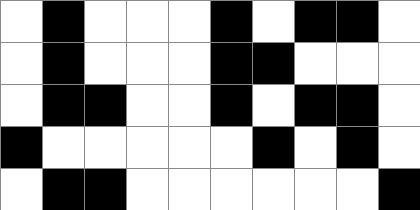[["white", "black", "white", "white", "white", "black", "white", "black", "black", "white"], ["white", "black", "white", "white", "white", "black", "black", "white", "white", "white"], ["white", "black", "black", "white", "white", "black", "white", "black", "black", "white"], ["black", "white", "white", "white", "white", "white", "black", "white", "black", "white"], ["white", "black", "black", "white", "white", "white", "white", "white", "white", "black"]]